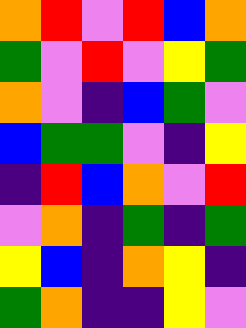[["orange", "red", "violet", "red", "blue", "orange"], ["green", "violet", "red", "violet", "yellow", "green"], ["orange", "violet", "indigo", "blue", "green", "violet"], ["blue", "green", "green", "violet", "indigo", "yellow"], ["indigo", "red", "blue", "orange", "violet", "red"], ["violet", "orange", "indigo", "green", "indigo", "green"], ["yellow", "blue", "indigo", "orange", "yellow", "indigo"], ["green", "orange", "indigo", "indigo", "yellow", "violet"]]